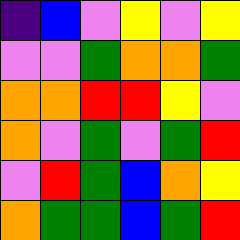[["indigo", "blue", "violet", "yellow", "violet", "yellow"], ["violet", "violet", "green", "orange", "orange", "green"], ["orange", "orange", "red", "red", "yellow", "violet"], ["orange", "violet", "green", "violet", "green", "red"], ["violet", "red", "green", "blue", "orange", "yellow"], ["orange", "green", "green", "blue", "green", "red"]]